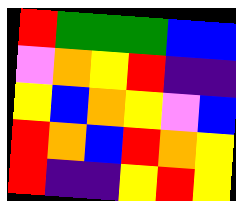[["red", "green", "green", "green", "blue", "blue"], ["violet", "orange", "yellow", "red", "indigo", "indigo"], ["yellow", "blue", "orange", "yellow", "violet", "blue"], ["red", "orange", "blue", "red", "orange", "yellow"], ["red", "indigo", "indigo", "yellow", "red", "yellow"]]